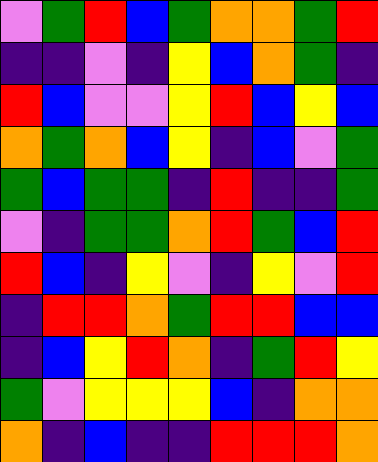[["violet", "green", "red", "blue", "green", "orange", "orange", "green", "red"], ["indigo", "indigo", "violet", "indigo", "yellow", "blue", "orange", "green", "indigo"], ["red", "blue", "violet", "violet", "yellow", "red", "blue", "yellow", "blue"], ["orange", "green", "orange", "blue", "yellow", "indigo", "blue", "violet", "green"], ["green", "blue", "green", "green", "indigo", "red", "indigo", "indigo", "green"], ["violet", "indigo", "green", "green", "orange", "red", "green", "blue", "red"], ["red", "blue", "indigo", "yellow", "violet", "indigo", "yellow", "violet", "red"], ["indigo", "red", "red", "orange", "green", "red", "red", "blue", "blue"], ["indigo", "blue", "yellow", "red", "orange", "indigo", "green", "red", "yellow"], ["green", "violet", "yellow", "yellow", "yellow", "blue", "indigo", "orange", "orange"], ["orange", "indigo", "blue", "indigo", "indigo", "red", "red", "red", "orange"]]